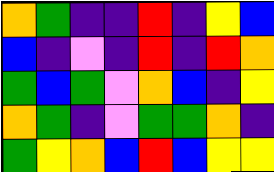[["orange", "green", "indigo", "indigo", "red", "indigo", "yellow", "blue"], ["blue", "indigo", "violet", "indigo", "red", "indigo", "red", "orange"], ["green", "blue", "green", "violet", "orange", "blue", "indigo", "yellow"], ["orange", "green", "indigo", "violet", "green", "green", "orange", "indigo"], ["green", "yellow", "orange", "blue", "red", "blue", "yellow", "yellow"]]